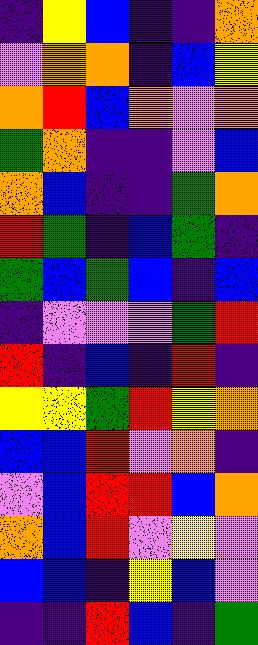[["indigo", "yellow", "blue", "indigo", "indigo", "orange"], ["violet", "orange", "orange", "indigo", "blue", "yellow"], ["orange", "red", "blue", "orange", "violet", "orange"], ["green", "orange", "indigo", "indigo", "violet", "blue"], ["orange", "blue", "indigo", "indigo", "green", "orange"], ["red", "green", "indigo", "blue", "green", "indigo"], ["green", "blue", "green", "blue", "indigo", "blue"], ["indigo", "violet", "violet", "violet", "green", "red"], ["red", "indigo", "blue", "indigo", "red", "indigo"], ["yellow", "yellow", "green", "red", "yellow", "orange"], ["blue", "blue", "red", "violet", "orange", "indigo"], ["violet", "blue", "red", "red", "blue", "orange"], ["orange", "blue", "red", "violet", "yellow", "violet"], ["blue", "blue", "indigo", "yellow", "blue", "violet"], ["indigo", "indigo", "red", "blue", "indigo", "green"]]